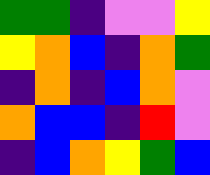[["green", "green", "indigo", "violet", "violet", "yellow"], ["yellow", "orange", "blue", "indigo", "orange", "green"], ["indigo", "orange", "indigo", "blue", "orange", "violet"], ["orange", "blue", "blue", "indigo", "red", "violet"], ["indigo", "blue", "orange", "yellow", "green", "blue"]]